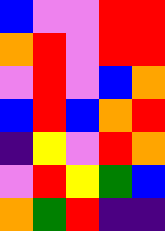[["blue", "violet", "violet", "red", "red"], ["orange", "red", "violet", "red", "red"], ["violet", "red", "violet", "blue", "orange"], ["blue", "red", "blue", "orange", "red"], ["indigo", "yellow", "violet", "red", "orange"], ["violet", "red", "yellow", "green", "blue"], ["orange", "green", "red", "indigo", "indigo"]]